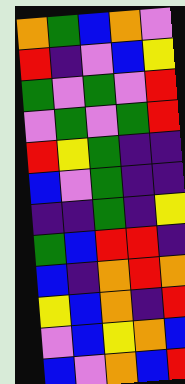[["orange", "green", "blue", "orange", "violet"], ["red", "indigo", "violet", "blue", "yellow"], ["green", "violet", "green", "violet", "red"], ["violet", "green", "violet", "green", "red"], ["red", "yellow", "green", "indigo", "indigo"], ["blue", "violet", "green", "indigo", "indigo"], ["indigo", "indigo", "green", "indigo", "yellow"], ["green", "blue", "red", "red", "indigo"], ["blue", "indigo", "orange", "red", "orange"], ["yellow", "blue", "orange", "indigo", "red"], ["violet", "blue", "yellow", "orange", "blue"], ["blue", "violet", "orange", "blue", "red"]]